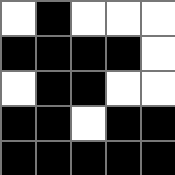[["white", "black", "white", "white", "white"], ["black", "black", "black", "black", "white"], ["white", "black", "black", "white", "white"], ["black", "black", "white", "black", "black"], ["black", "black", "black", "black", "black"]]